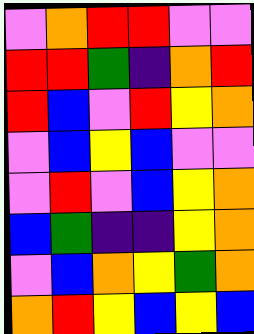[["violet", "orange", "red", "red", "violet", "violet"], ["red", "red", "green", "indigo", "orange", "red"], ["red", "blue", "violet", "red", "yellow", "orange"], ["violet", "blue", "yellow", "blue", "violet", "violet"], ["violet", "red", "violet", "blue", "yellow", "orange"], ["blue", "green", "indigo", "indigo", "yellow", "orange"], ["violet", "blue", "orange", "yellow", "green", "orange"], ["orange", "red", "yellow", "blue", "yellow", "blue"]]